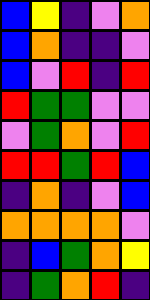[["blue", "yellow", "indigo", "violet", "orange"], ["blue", "orange", "indigo", "indigo", "violet"], ["blue", "violet", "red", "indigo", "red"], ["red", "green", "green", "violet", "violet"], ["violet", "green", "orange", "violet", "red"], ["red", "red", "green", "red", "blue"], ["indigo", "orange", "indigo", "violet", "blue"], ["orange", "orange", "orange", "orange", "violet"], ["indigo", "blue", "green", "orange", "yellow"], ["indigo", "green", "orange", "red", "indigo"]]